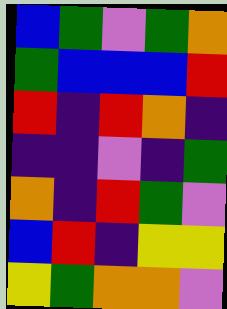[["blue", "green", "violet", "green", "orange"], ["green", "blue", "blue", "blue", "red"], ["red", "indigo", "red", "orange", "indigo"], ["indigo", "indigo", "violet", "indigo", "green"], ["orange", "indigo", "red", "green", "violet"], ["blue", "red", "indigo", "yellow", "yellow"], ["yellow", "green", "orange", "orange", "violet"]]